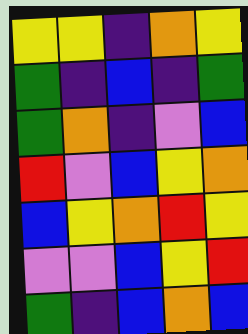[["yellow", "yellow", "indigo", "orange", "yellow"], ["green", "indigo", "blue", "indigo", "green"], ["green", "orange", "indigo", "violet", "blue"], ["red", "violet", "blue", "yellow", "orange"], ["blue", "yellow", "orange", "red", "yellow"], ["violet", "violet", "blue", "yellow", "red"], ["green", "indigo", "blue", "orange", "blue"]]